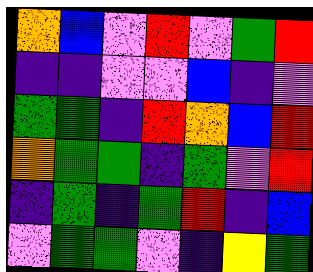[["orange", "blue", "violet", "red", "violet", "green", "red"], ["indigo", "indigo", "violet", "violet", "blue", "indigo", "violet"], ["green", "green", "indigo", "red", "orange", "blue", "red"], ["orange", "green", "green", "indigo", "green", "violet", "red"], ["indigo", "green", "indigo", "green", "red", "indigo", "blue"], ["violet", "green", "green", "violet", "indigo", "yellow", "green"]]